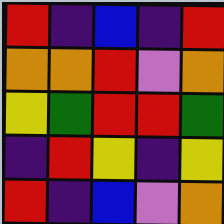[["red", "indigo", "blue", "indigo", "red"], ["orange", "orange", "red", "violet", "orange"], ["yellow", "green", "red", "red", "green"], ["indigo", "red", "yellow", "indigo", "yellow"], ["red", "indigo", "blue", "violet", "orange"]]